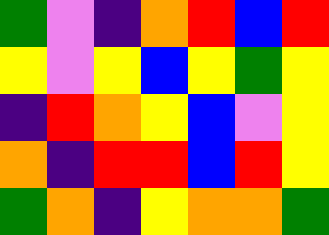[["green", "violet", "indigo", "orange", "red", "blue", "red"], ["yellow", "violet", "yellow", "blue", "yellow", "green", "yellow"], ["indigo", "red", "orange", "yellow", "blue", "violet", "yellow"], ["orange", "indigo", "red", "red", "blue", "red", "yellow"], ["green", "orange", "indigo", "yellow", "orange", "orange", "green"]]